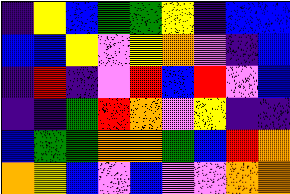[["indigo", "yellow", "blue", "green", "green", "yellow", "indigo", "blue", "blue"], ["blue", "blue", "yellow", "violet", "yellow", "orange", "violet", "indigo", "blue"], ["indigo", "red", "indigo", "violet", "red", "blue", "red", "violet", "blue"], ["indigo", "indigo", "green", "red", "orange", "violet", "yellow", "indigo", "indigo"], ["blue", "green", "green", "orange", "orange", "green", "blue", "red", "orange"], ["orange", "yellow", "blue", "violet", "blue", "violet", "violet", "orange", "orange"]]